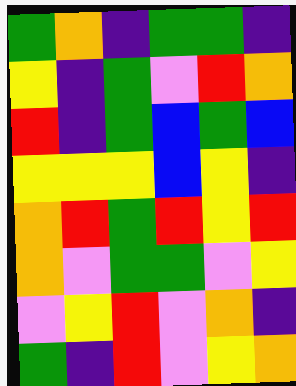[["green", "orange", "indigo", "green", "green", "indigo"], ["yellow", "indigo", "green", "violet", "red", "orange"], ["red", "indigo", "green", "blue", "green", "blue"], ["yellow", "yellow", "yellow", "blue", "yellow", "indigo"], ["orange", "red", "green", "red", "yellow", "red"], ["orange", "violet", "green", "green", "violet", "yellow"], ["violet", "yellow", "red", "violet", "orange", "indigo"], ["green", "indigo", "red", "violet", "yellow", "orange"]]